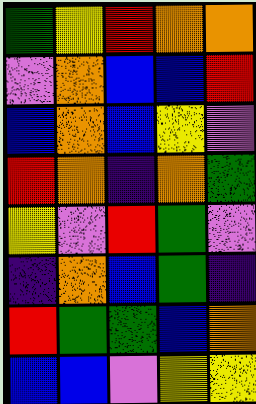[["green", "yellow", "red", "orange", "orange"], ["violet", "orange", "blue", "blue", "red"], ["blue", "orange", "blue", "yellow", "violet"], ["red", "orange", "indigo", "orange", "green"], ["yellow", "violet", "red", "green", "violet"], ["indigo", "orange", "blue", "green", "indigo"], ["red", "green", "green", "blue", "orange"], ["blue", "blue", "violet", "yellow", "yellow"]]